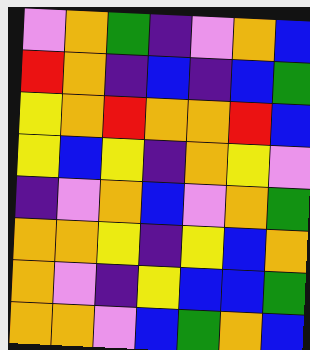[["violet", "orange", "green", "indigo", "violet", "orange", "blue"], ["red", "orange", "indigo", "blue", "indigo", "blue", "green"], ["yellow", "orange", "red", "orange", "orange", "red", "blue"], ["yellow", "blue", "yellow", "indigo", "orange", "yellow", "violet"], ["indigo", "violet", "orange", "blue", "violet", "orange", "green"], ["orange", "orange", "yellow", "indigo", "yellow", "blue", "orange"], ["orange", "violet", "indigo", "yellow", "blue", "blue", "green"], ["orange", "orange", "violet", "blue", "green", "orange", "blue"]]